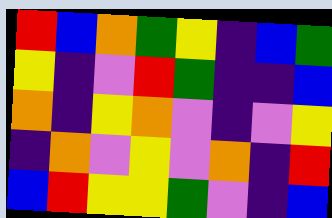[["red", "blue", "orange", "green", "yellow", "indigo", "blue", "green"], ["yellow", "indigo", "violet", "red", "green", "indigo", "indigo", "blue"], ["orange", "indigo", "yellow", "orange", "violet", "indigo", "violet", "yellow"], ["indigo", "orange", "violet", "yellow", "violet", "orange", "indigo", "red"], ["blue", "red", "yellow", "yellow", "green", "violet", "indigo", "blue"]]